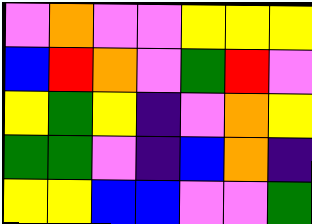[["violet", "orange", "violet", "violet", "yellow", "yellow", "yellow"], ["blue", "red", "orange", "violet", "green", "red", "violet"], ["yellow", "green", "yellow", "indigo", "violet", "orange", "yellow"], ["green", "green", "violet", "indigo", "blue", "orange", "indigo"], ["yellow", "yellow", "blue", "blue", "violet", "violet", "green"]]